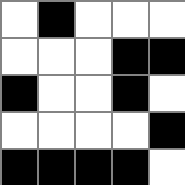[["white", "black", "white", "white", "white"], ["white", "white", "white", "black", "black"], ["black", "white", "white", "black", "white"], ["white", "white", "white", "white", "black"], ["black", "black", "black", "black", "white"]]